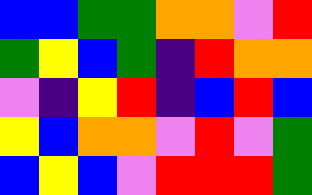[["blue", "blue", "green", "green", "orange", "orange", "violet", "red"], ["green", "yellow", "blue", "green", "indigo", "red", "orange", "orange"], ["violet", "indigo", "yellow", "red", "indigo", "blue", "red", "blue"], ["yellow", "blue", "orange", "orange", "violet", "red", "violet", "green"], ["blue", "yellow", "blue", "violet", "red", "red", "red", "green"]]